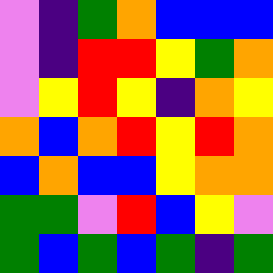[["violet", "indigo", "green", "orange", "blue", "blue", "blue"], ["violet", "indigo", "red", "red", "yellow", "green", "orange"], ["violet", "yellow", "red", "yellow", "indigo", "orange", "yellow"], ["orange", "blue", "orange", "red", "yellow", "red", "orange"], ["blue", "orange", "blue", "blue", "yellow", "orange", "orange"], ["green", "green", "violet", "red", "blue", "yellow", "violet"], ["green", "blue", "green", "blue", "green", "indigo", "green"]]